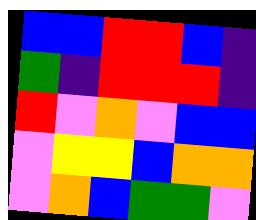[["blue", "blue", "red", "red", "blue", "indigo"], ["green", "indigo", "red", "red", "red", "indigo"], ["red", "violet", "orange", "violet", "blue", "blue"], ["violet", "yellow", "yellow", "blue", "orange", "orange"], ["violet", "orange", "blue", "green", "green", "violet"]]